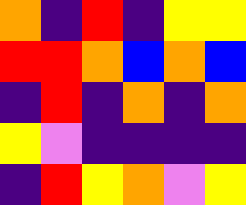[["orange", "indigo", "red", "indigo", "yellow", "yellow"], ["red", "red", "orange", "blue", "orange", "blue"], ["indigo", "red", "indigo", "orange", "indigo", "orange"], ["yellow", "violet", "indigo", "indigo", "indigo", "indigo"], ["indigo", "red", "yellow", "orange", "violet", "yellow"]]